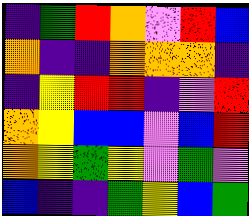[["indigo", "green", "red", "orange", "violet", "red", "blue"], ["orange", "indigo", "indigo", "orange", "orange", "orange", "indigo"], ["indigo", "yellow", "red", "red", "indigo", "violet", "red"], ["orange", "yellow", "blue", "blue", "violet", "blue", "red"], ["orange", "yellow", "green", "yellow", "violet", "green", "violet"], ["blue", "indigo", "indigo", "green", "yellow", "blue", "green"]]